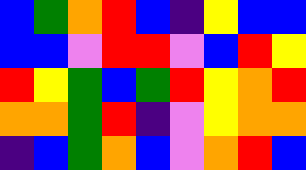[["blue", "green", "orange", "red", "blue", "indigo", "yellow", "blue", "blue"], ["blue", "blue", "violet", "red", "red", "violet", "blue", "red", "yellow"], ["red", "yellow", "green", "blue", "green", "red", "yellow", "orange", "red"], ["orange", "orange", "green", "red", "indigo", "violet", "yellow", "orange", "orange"], ["indigo", "blue", "green", "orange", "blue", "violet", "orange", "red", "blue"]]